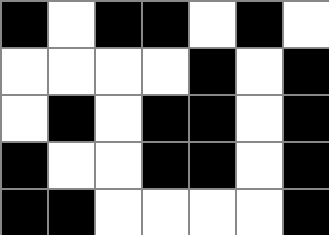[["black", "white", "black", "black", "white", "black", "white"], ["white", "white", "white", "white", "black", "white", "black"], ["white", "black", "white", "black", "black", "white", "black"], ["black", "white", "white", "black", "black", "white", "black"], ["black", "black", "white", "white", "white", "white", "black"]]